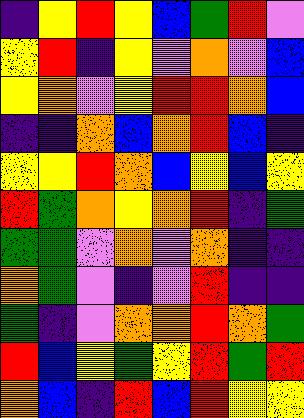[["indigo", "yellow", "red", "yellow", "blue", "green", "red", "violet"], ["yellow", "red", "indigo", "yellow", "violet", "orange", "violet", "blue"], ["yellow", "orange", "violet", "yellow", "red", "red", "orange", "blue"], ["indigo", "indigo", "orange", "blue", "orange", "red", "blue", "indigo"], ["yellow", "yellow", "red", "orange", "blue", "yellow", "blue", "yellow"], ["red", "green", "orange", "yellow", "orange", "red", "indigo", "green"], ["green", "green", "violet", "orange", "violet", "orange", "indigo", "indigo"], ["orange", "green", "violet", "indigo", "violet", "red", "indigo", "indigo"], ["green", "indigo", "violet", "orange", "orange", "red", "orange", "green"], ["red", "blue", "yellow", "green", "yellow", "red", "green", "red"], ["orange", "blue", "indigo", "red", "blue", "red", "yellow", "yellow"]]